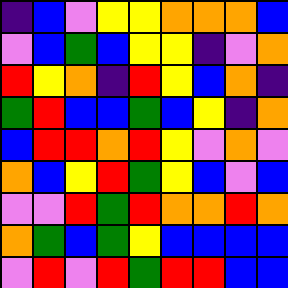[["indigo", "blue", "violet", "yellow", "yellow", "orange", "orange", "orange", "blue"], ["violet", "blue", "green", "blue", "yellow", "yellow", "indigo", "violet", "orange"], ["red", "yellow", "orange", "indigo", "red", "yellow", "blue", "orange", "indigo"], ["green", "red", "blue", "blue", "green", "blue", "yellow", "indigo", "orange"], ["blue", "red", "red", "orange", "red", "yellow", "violet", "orange", "violet"], ["orange", "blue", "yellow", "red", "green", "yellow", "blue", "violet", "blue"], ["violet", "violet", "red", "green", "red", "orange", "orange", "red", "orange"], ["orange", "green", "blue", "green", "yellow", "blue", "blue", "blue", "blue"], ["violet", "red", "violet", "red", "green", "red", "red", "blue", "blue"]]